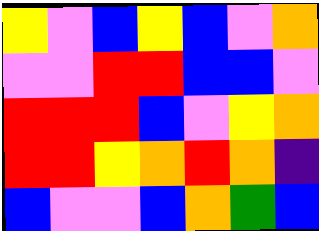[["yellow", "violet", "blue", "yellow", "blue", "violet", "orange"], ["violet", "violet", "red", "red", "blue", "blue", "violet"], ["red", "red", "red", "blue", "violet", "yellow", "orange"], ["red", "red", "yellow", "orange", "red", "orange", "indigo"], ["blue", "violet", "violet", "blue", "orange", "green", "blue"]]